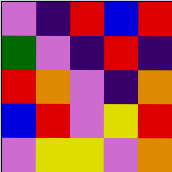[["violet", "indigo", "red", "blue", "red"], ["green", "violet", "indigo", "red", "indigo"], ["red", "orange", "violet", "indigo", "orange"], ["blue", "red", "violet", "yellow", "red"], ["violet", "yellow", "yellow", "violet", "orange"]]